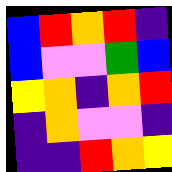[["blue", "red", "orange", "red", "indigo"], ["blue", "violet", "violet", "green", "blue"], ["yellow", "orange", "indigo", "orange", "red"], ["indigo", "orange", "violet", "violet", "indigo"], ["indigo", "indigo", "red", "orange", "yellow"]]